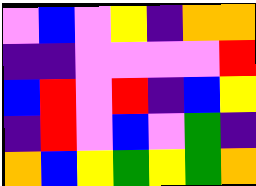[["violet", "blue", "violet", "yellow", "indigo", "orange", "orange"], ["indigo", "indigo", "violet", "violet", "violet", "violet", "red"], ["blue", "red", "violet", "red", "indigo", "blue", "yellow"], ["indigo", "red", "violet", "blue", "violet", "green", "indigo"], ["orange", "blue", "yellow", "green", "yellow", "green", "orange"]]